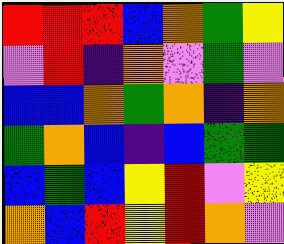[["red", "red", "red", "blue", "orange", "green", "yellow"], ["violet", "red", "indigo", "orange", "violet", "green", "violet"], ["blue", "blue", "orange", "green", "orange", "indigo", "orange"], ["green", "orange", "blue", "indigo", "blue", "green", "green"], ["blue", "green", "blue", "yellow", "red", "violet", "yellow"], ["orange", "blue", "red", "yellow", "red", "orange", "violet"]]